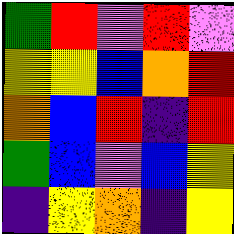[["green", "red", "violet", "red", "violet"], ["yellow", "yellow", "blue", "orange", "red"], ["orange", "blue", "red", "indigo", "red"], ["green", "blue", "violet", "blue", "yellow"], ["indigo", "yellow", "orange", "indigo", "yellow"]]